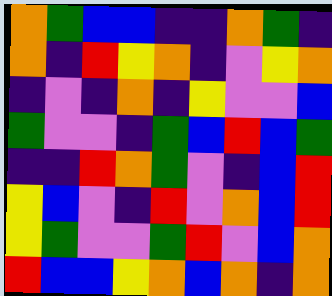[["orange", "green", "blue", "blue", "indigo", "indigo", "orange", "green", "indigo"], ["orange", "indigo", "red", "yellow", "orange", "indigo", "violet", "yellow", "orange"], ["indigo", "violet", "indigo", "orange", "indigo", "yellow", "violet", "violet", "blue"], ["green", "violet", "violet", "indigo", "green", "blue", "red", "blue", "green"], ["indigo", "indigo", "red", "orange", "green", "violet", "indigo", "blue", "red"], ["yellow", "blue", "violet", "indigo", "red", "violet", "orange", "blue", "red"], ["yellow", "green", "violet", "violet", "green", "red", "violet", "blue", "orange"], ["red", "blue", "blue", "yellow", "orange", "blue", "orange", "indigo", "orange"]]